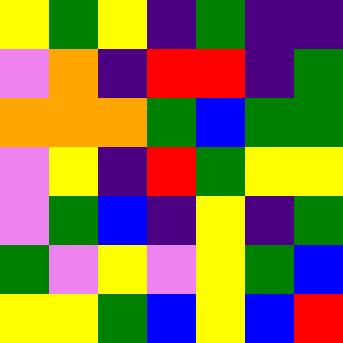[["yellow", "green", "yellow", "indigo", "green", "indigo", "indigo"], ["violet", "orange", "indigo", "red", "red", "indigo", "green"], ["orange", "orange", "orange", "green", "blue", "green", "green"], ["violet", "yellow", "indigo", "red", "green", "yellow", "yellow"], ["violet", "green", "blue", "indigo", "yellow", "indigo", "green"], ["green", "violet", "yellow", "violet", "yellow", "green", "blue"], ["yellow", "yellow", "green", "blue", "yellow", "blue", "red"]]